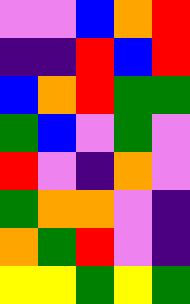[["violet", "violet", "blue", "orange", "red"], ["indigo", "indigo", "red", "blue", "red"], ["blue", "orange", "red", "green", "green"], ["green", "blue", "violet", "green", "violet"], ["red", "violet", "indigo", "orange", "violet"], ["green", "orange", "orange", "violet", "indigo"], ["orange", "green", "red", "violet", "indigo"], ["yellow", "yellow", "green", "yellow", "green"]]